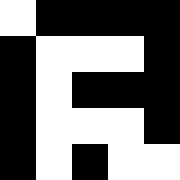[["white", "black", "black", "black", "black"], ["black", "white", "white", "white", "black"], ["black", "white", "black", "black", "black"], ["black", "white", "white", "white", "black"], ["black", "white", "black", "white", "white"]]